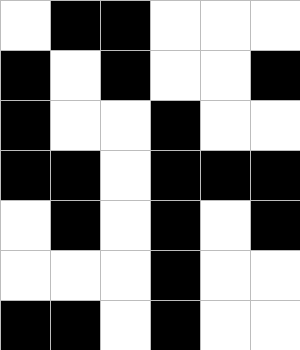[["white", "black", "black", "white", "white", "white"], ["black", "white", "black", "white", "white", "black"], ["black", "white", "white", "black", "white", "white"], ["black", "black", "white", "black", "black", "black"], ["white", "black", "white", "black", "white", "black"], ["white", "white", "white", "black", "white", "white"], ["black", "black", "white", "black", "white", "white"]]